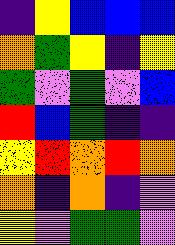[["indigo", "yellow", "blue", "blue", "blue"], ["orange", "green", "yellow", "indigo", "yellow"], ["green", "violet", "green", "violet", "blue"], ["red", "blue", "green", "indigo", "indigo"], ["yellow", "red", "orange", "red", "orange"], ["orange", "indigo", "orange", "indigo", "violet"], ["yellow", "violet", "green", "green", "violet"]]